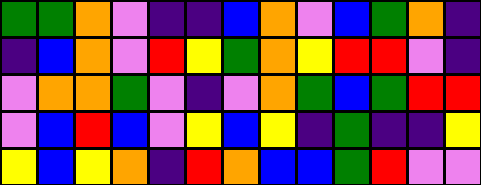[["green", "green", "orange", "violet", "indigo", "indigo", "blue", "orange", "violet", "blue", "green", "orange", "indigo"], ["indigo", "blue", "orange", "violet", "red", "yellow", "green", "orange", "yellow", "red", "red", "violet", "indigo"], ["violet", "orange", "orange", "green", "violet", "indigo", "violet", "orange", "green", "blue", "green", "red", "red"], ["violet", "blue", "red", "blue", "violet", "yellow", "blue", "yellow", "indigo", "green", "indigo", "indigo", "yellow"], ["yellow", "blue", "yellow", "orange", "indigo", "red", "orange", "blue", "blue", "green", "red", "violet", "violet"]]